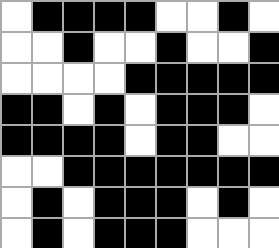[["white", "black", "black", "black", "black", "white", "white", "black", "white"], ["white", "white", "black", "white", "white", "black", "white", "white", "black"], ["white", "white", "white", "white", "black", "black", "black", "black", "black"], ["black", "black", "white", "black", "white", "black", "black", "black", "white"], ["black", "black", "black", "black", "white", "black", "black", "white", "white"], ["white", "white", "black", "black", "black", "black", "black", "black", "black"], ["white", "black", "white", "black", "black", "black", "white", "black", "white"], ["white", "black", "white", "black", "black", "black", "white", "white", "white"]]